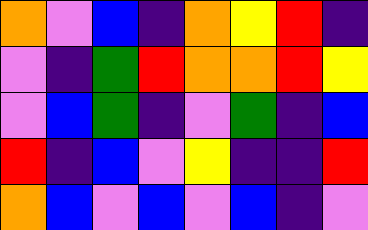[["orange", "violet", "blue", "indigo", "orange", "yellow", "red", "indigo"], ["violet", "indigo", "green", "red", "orange", "orange", "red", "yellow"], ["violet", "blue", "green", "indigo", "violet", "green", "indigo", "blue"], ["red", "indigo", "blue", "violet", "yellow", "indigo", "indigo", "red"], ["orange", "blue", "violet", "blue", "violet", "blue", "indigo", "violet"]]